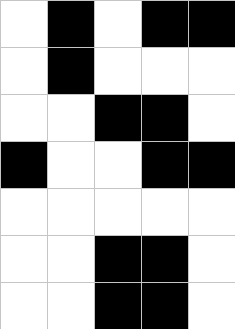[["white", "black", "white", "black", "black"], ["white", "black", "white", "white", "white"], ["white", "white", "black", "black", "white"], ["black", "white", "white", "black", "black"], ["white", "white", "white", "white", "white"], ["white", "white", "black", "black", "white"], ["white", "white", "black", "black", "white"]]